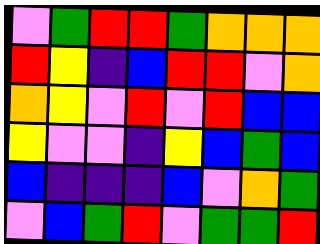[["violet", "green", "red", "red", "green", "orange", "orange", "orange"], ["red", "yellow", "indigo", "blue", "red", "red", "violet", "orange"], ["orange", "yellow", "violet", "red", "violet", "red", "blue", "blue"], ["yellow", "violet", "violet", "indigo", "yellow", "blue", "green", "blue"], ["blue", "indigo", "indigo", "indigo", "blue", "violet", "orange", "green"], ["violet", "blue", "green", "red", "violet", "green", "green", "red"]]